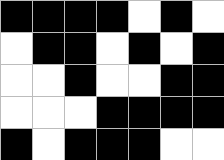[["black", "black", "black", "black", "white", "black", "white"], ["white", "black", "black", "white", "black", "white", "black"], ["white", "white", "black", "white", "white", "black", "black"], ["white", "white", "white", "black", "black", "black", "black"], ["black", "white", "black", "black", "black", "white", "white"]]